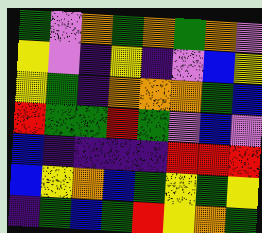[["green", "violet", "orange", "green", "orange", "green", "orange", "violet"], ["yellow", "violet", "indigo", "yellow", "indigo", "violet", "blue", "yellow"], ["yellow", "green", "indigo", "orange", "orange", "orange", "green", "blue"], ["red", "green", "green", "red", "green", "violet", "blue", "violet"], ["blue", "indigo", "indigo", "indigo", "indigo", "red", "red", "red"], ["blue", "yellow", "orange", "blue", "green", "yellow", "green", "yellow"], ["indigo", "green", "blue", "green", "red", "yellow", "orange", "green"]]